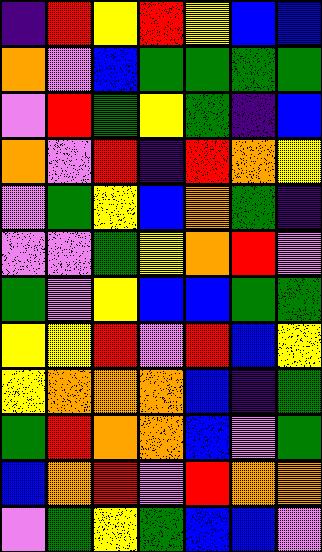[["indigo", "red", "yellow", "red", "yellow", "blue", "blue"], ["orange", "violet", "blue", "green", "green", "green", "green"], ["violet", "red", "green", "yellow", "green", "indigo", "blue"], ["orange", "violet", "red", "indigo", "red", "orange", "yellow"], ["violet", "green", "yellow", "blue", "orange", "green", "indigo"], ["violet", "violet", "green", "yellow", "orange", "red", "violet"], ["green", "violet", "yellow", "blue", "blue", "green", "green"], ["yellow", "yellow", "red", "violet", "red", "blue", "yellow"], ["yellow", "orange", "orange", "orange", "blue", "indigo", "green"], ["green", "red", "orange", "orange", "blue", "violet", "green"], ["blue", "orange", "red", "violet", "red", "orange", "orange"], ["violet", "green", "yellow", "green", "blue", "blue", "violet"]]